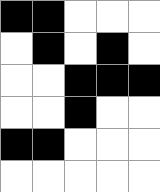[["black", "black", "white", "white", "white"], ["white", "black", "white", "black", "white"], ["white", "white", "black", "black", "black"], ["white", "white", "black", "white", "white"], ["black", "black", "white", "white", "white"], ["white", "white", "white", "white", "white"]]